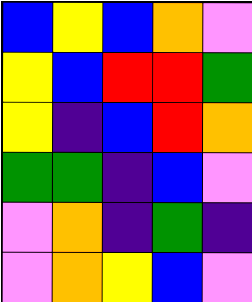[["blue", "yellow", "blue", "orange", "violet"], ["yellow", "blue", "red", "red", "green"], ["yellow", "indigo", "blue", "red", "orange"], ["green", "green", "indigo", "blue", "violet"], ["violet", "orange", "indigo", "green", "indigo"], ["violet", "orange", "yellow", "blue", "violet"]]